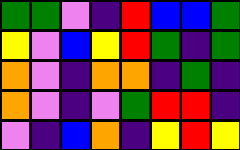[["green", "green", "violet", "indigo", "red", "blue", "blue", "green"], ["yellow", "violet", "blue", "yellow", "red", "green", "indigo", "green"], ["orange", "violet", "indigo", "orange", "orange", "indigo", "green", "indigo"], ["orange", "violet", "indigo", "violet", "green", "red", "red", "indigo"], ["violet", "indigo", "blue", "orange", "indigo", "yellow", "red", "yellow"]]